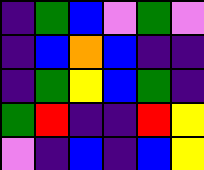[["indigo", "green", "blue", "violet", "green", "violet"], ["indigo", "blue", "orange", "blue", "indigo", "indigo"], ["indigo", "green", "yellow", "blue", "green", "indigo"], ["green", "red", "indigo", "indigo", "red", "yellow"], ["violet", "indigo", "blue", "indigo", "blue", "yellow"]]